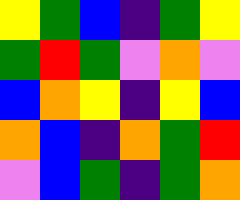[["yellow", "green", "blue", "indigo", "green", "yellow"], ["green", "red", "green", "violet", "orange", "violet"], ["blue", "orange", "yellow", "indigo", "yellow", "blue"], ["orange", "blue", "indigo", "orange", "green", "red"], ["violet", "blue", "green", "indigo", "green", "orange"]]